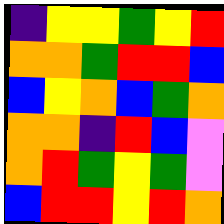[["indigo", "yellow", "yellow", "green", "yellow", "red"], ["orange", "orange", "green", "red", "red", "blue"], ["blue", "yellow", "orange", "blue", "green", "orange"], ["orange", "orange", "indigo", "red", "blue", "violet"], ["orange", "red", "green", "yellow", "green", "violet"], ["blue", "red", "red", "yellow", "red", "orange"]]